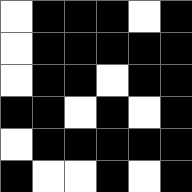[["white", "black", "black", "black", "white", "black"], ["white", "black", "black", "black", "black", "black"], ["white", "black", "black", "white", "black", "black"], ["black", "black", "white", "black", "white", "black"], ["white", "black", "black", "black", "black", "black"], ["black", "white", "white", "black", "white", "black"]]